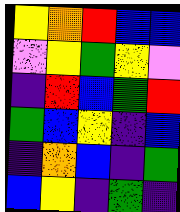[["yellow", "orange", "red", "blue", "blue"], ["violet", "yellow", "green", "yellow", "violet"], ["indigo", "red", "blue", "green", "red"], ["green", "blue", "yellow", "indigo", "blue"], ["indigo", "orange", "blue", "indigo", "green"], ["blue", "yellow", "indigo", "green", "indigo"]]